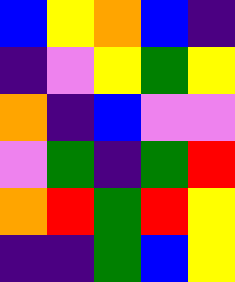[["blue", "yellow", "orange", "blue", "indigo"], ["indigo", "violet", "yellow", "green", "yellow"], ["orange", "indigo", "blue", "violet", "violet"], ["violet", "green", "indigo", "green", "red"], ["orange", "red", "green", "red", "yellow"], ["indigo", "indigo", "green", "blue", "yellow"]]